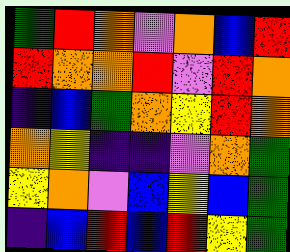[["green", "red", "orange", "violet", "orange", "blue", "red"], ["red", "orange", "orange", "red", "violet", "red", "orange"], ["indigo", "blue", "green", "orange", "yellow", "red", "orange"], ["orange", "yellow", "indigo", "indigo", "violet", "orange", "green"], ["yellow", "orange", "violet", "blue", "yellow", "blue", "green"], ["indigo", "blue", "red", "blue", "red", "yellow", "green"]]